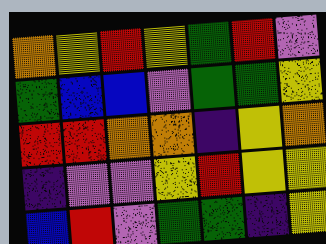[["orange", "yellow", "red", "yellow", "green", "red", "violet"], ["green", "blue", "blue", "violet", "green", "green", "yellow"], ["red", "red", "orange", "orange", "indigo", "yellow", "orange"], ["indigo", "violet", "violet", "yellow", "red", "yellow", "yellow"], ["blue", "red", "violet", "green", "green", "indigo", "yellow"]]